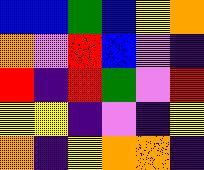[["blue", "blue", "green", "blue", "yellow", "orange"], ["orange", "violet", "red", "blue", "violet", "indigo"], ["red", "indigo", "red", "green", "violet", "red"], ["yellow", "yellow", "indigo", "violet", "indigo", "yellow"], ["orange", "indigo", "yellow", "orange", "orange", "indigo"]]